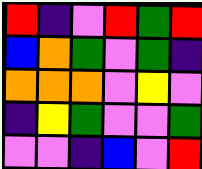[["red", "indigo", "violet", "red", "green", "red"], ["blue", "orange", "green", "violet", "green", "indigo"], ["orange", "orange", "orange", "violet", "yellow", "violet"], ["indigo", "yellow", "green", "violet", "violet", "green"], ["violet", "violet", "indigo", "blue", "violet", "red"]]